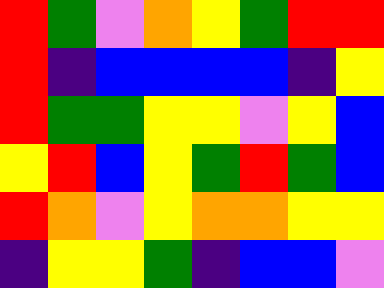[["red", "green", "violet", "orange", "yellow", "green", "red", "red"], ["red", "indigo", "blue", "blue", "blue", "blue", "indigo", "yellow"], ["red", "green", "green", "yellow", "yellow", "violet", "yellow", "blue"], ["yellow", "red", "blue", "yellow", "green", "red", "green", "blue"], ["red", "orange", "violet", "yellow", "orange", "orange", "yellow", "yellow"], ["indigo", "yellow", "yellow", "green", "indigo", "blue", "blue", "violet"]]